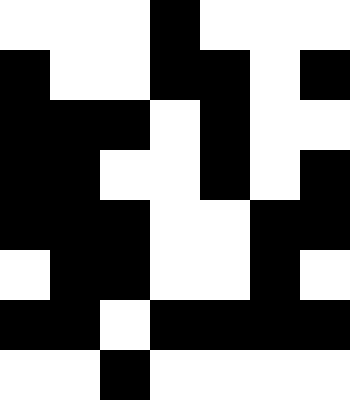[["white", "white", "white", "black", "white", "white", "white"], ["black", "white", "white", "black", "black", "white", "black"], ["black", "black", "black", "white", "black", "white", "white"], ["black", "black", "white", "white", "black", "white", "black"], ["black", "black", "black", "white", "white", "black", "black"], ["white", "black", "black", "white", "white", "black", "white"], ["black", "black", "white", "black", "black", "black", "black"], ["white", "white", "black", "white", "white", "white", "white"]]